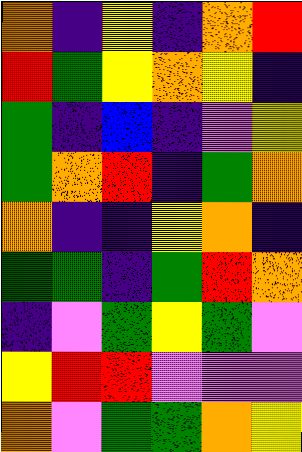[["orange", "indigo", "yellow", "indigo", "orange", "red"], ["red", "green", "yellow", "orange", "yellow", "indigo"], ["green", "indigo", "blue", "indigo", "violet", "yellow"], ["green", "orange", "red", "indigo", "green", "orange"], ["orange", "indigo", "indigo", "yellow", "orange", "indigo"], ["green", "green", "indigo", "green", "red", "orange"], ["indigo", "violet", "green", "yellow", "green", "violet"], ["yellow", "red", "red", "violet", "violet", "violet"], ["orange", "violet", "green", "green", "orange", "yellow"]]